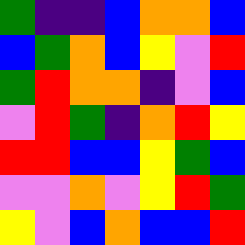[["green", "indigo", "indigo", "blue", "orange", "orange", "blue"], ["blue", "green", "orange", "blue", "yellow", "violet", "red"], ["green", "red", "orange", "orange", "indigo", "violet", "blue"], ["violet", "red", "green", "indigo", "orange", "red", "yellow"], ["red", "red", "blue", "blue", "yellow", "green", "blue"], ["violet", "violet", "orange", "violet", "yellow", "red", "green"], ["yellow", "violet", "blue", "orange", "blue", "blue", "red"]]